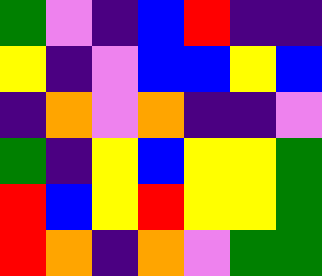[["green", "violet", "indigo", "blue", "red", "indigo", "indigo"], ["yellow", "indigo", "violet", "blue", "blue", "yellow", "blue"], ["indigo", "orange", "violet", "orange", "indigo", "indigo", "violet"], ["green", "indigo", "yellow", "blue", "yellow", "yellow", "green"], ["red", "blue", "yellow", "red", "yellow", "yellow", "green"], ["red", "orange", "indigo", "orange", "violet", "green", "green"]]